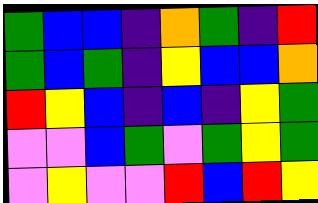[["green", "blue", "blue", "indigo", "orange", "green", "indigo", "red"], ["green", "blue", "green", "indigo", "yellow", "blue", "blue", "orange"], ["red", "yellow", "blue", "indigo", "blue", "indigo", "yellow", "green"], ["violet", "violet", "blue", "green", "violet", "green", "yellow", "green"], ["violet", "yellow", "violet", "violet", "red", "blue", "red", "yellow"]]